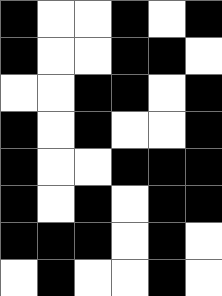[["black", "white", "white", "black", "white", "black"], ["black", "white", "white", "black", "black", "white"], ["white", "white", "black", "black", "white", "black"], ["black", "white", "black", "white", "white", "black"], ["black", "white", "white", "black", "black", "black"], ["black", "white", "black", "white", "black", "black"], ["black", "black", "black", "white", "black", "white"], ["white", "black", "white", "white", "black", "white"]]